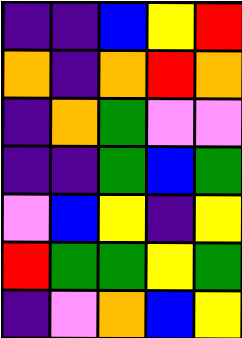[["indigo", "indigo", "blue", "yellow", "red"], ["orange", "indigo", "orange", "red", "orange"], ["indigo", "orange", "green", "violet", "violet"], ["indigo", "indigo", "green", "blue", "green"], ["violet", "blue", "yellow", "indigo", "yellow"], ["red", "green", "green", "yellow", "green"], ["indigo", "violet", "orange", "blue", "yellow"]]